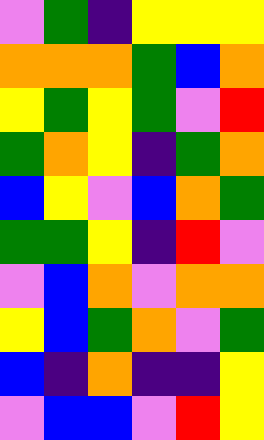[["violet", "green", "indigo", "yellow", "yellow", "yellow"], ["orange", "orange", "orange", "green", "blue", "orange"], ["yellow", "green", "yellow", "green", "violet", "red"], ["green", "orange", "yellow", "indigo", "green", "orange"], ["blue", "yellow", "violet", "blue", "orange", "green"], ["green", "green", "yellow", "indigo", "red", "violet"], ["violet", "blue", "orange", "violet", "orange", "orange"], ["yellow", "blue", "green", "orange", "violet", "green"], ["blue", "indigo", "orange", "indigo", "indigo", "yellow"], ["violet", "blue", "blue", "violet", "red", "yellow"]]